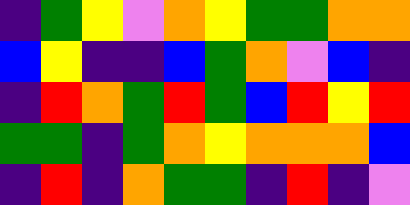[["indigo", "green", "yellow", "violet", "orange", "yellow", "green", "green", "orange", "orange"], ["blue", "yellow", "indigo", "indigo", "blue", "green", "orange", "violet", "blue", "indigo"], ["indigo", "red", "orange", "green", "red", "green", "blue", "red", "yellow", "red"], ["green", "green", "indigo", "green", "orange", "yellow", "orange", "orange", "orange", "blue"], ["indigo", "red", "indigo", "orange", "green", "green", "indigo", "red", "indigo", "violet"]]